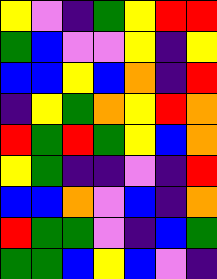[["yellow", "violet", "indigo", "green", "yellow", "red", "red"], ["green", "blue", "violet", "violet", "yellow", "indigo", "yellow"], ["blue", "blue", "yellow", "blue", "orange", "indigo", "red"], ["indigo", "yellow", "green", "orange", "yellow", "red", "orange"], ["red", "green", "red", "green", "yellow", "blue", "orange"], ["yellow", "green", "indigo", "indigo", "violet", "indigo", "red"], ["blue", "blue", "orange", "violet", "blue", "indigo", "orange"], ["red", "green", "green", "violet", "indigo", "blue", "green"], ["green", "green", "blue", "yellow", "blue", "violet", "indigo"]]